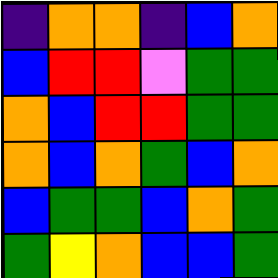[["indigo", "orange", "orange", "indigo", "blue", "orange"], ["blue", "red", "red", "violet", "green", "green"], ["orange", "blue", "red", "red", "green", "green"], ["orange", "blue", "orange", "green", "blue", "orange"], ["blue", "green", "green", "blue", "orange", "green"], ["green", "yellow", "orange", "blue", "blue", "green"]]